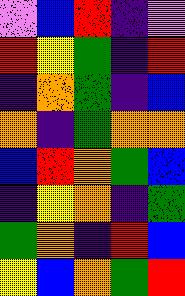[["violet", "blue", "red", "indigo", "violet"], ["red", "yellow", "green", "indigo", "red"], ["indigo", "orange", "green", "indigo", "blue"], ["orange", "indigo", "green", "orange", "orange"], ["blue", "red", "orange", "green", "blue"], ["indigo", "yellow", "orange", "indigo", "green"], ["green", "orange", "indigo", "red", "blue"], ["yellow", "blue", "orange", "green", "red"]]